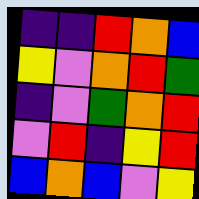[["indigo", "indigo", "red", "orange", "blue"], ["yellow", "violet", "orange", "red", "green"], ["indigo", "violet", "green", "orange", "red"], ["violet", "red", "indigo", "yellow", "red"], ["blue", "orange", "blue", "violet", "yellow"]]